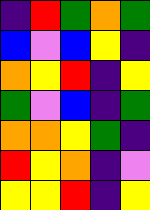[["indigo", "red", "green", "orange", "green"], ["blue", "violet", "blue", "yellow", "indigo"], ["orange", "yellow", "red", "indigo", "yellow"], ["green", "violet", "blue", "indigo", "green"], ["orange", "orange", "yellow", "green", "indigo"], ["red", "yellow", "orange", "indigo", "violet"], ["yellow", "yellow", "red", "indigo", "yellow"]]